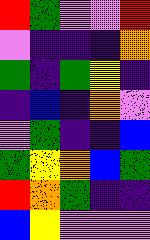[["red", "green", "violet", "violet", "red"], ["violet", "indigo", "indigo", "indigo", "orange"], ["green", "indigo", "green", "yellow", "indigo"], ["indigo", "blue", "indigo", "orange", "violet"], ["violet", "green", "indigo", "indigo", "blue"], ["green", "yellow", "orange", "blue", "green"], ["red", "orange", "green", "indigo", "indigo"], ["blue", "yellow", "violet", "violet", "violet"]]